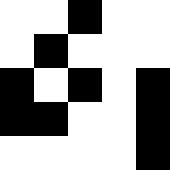[["white", "white", "black", "white", "white"], ["white", "black", "white", "white", "white"], ["black", "white", "black", "white", "black"], ["black", "black", "white", "white", "black"], ["white", "white", "white", "white", "black"]]